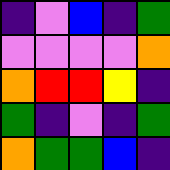[["indigo", "violet", "blue", "indigo", "green"], ["violet", "violet", "violet", "violet", "orange"], ["orange", "red", "red", "yellow", "indigo"], ["green", "indigo", "violet", "indigo", "green"], ["orange", "green", "green", "blue", "indigo"]]